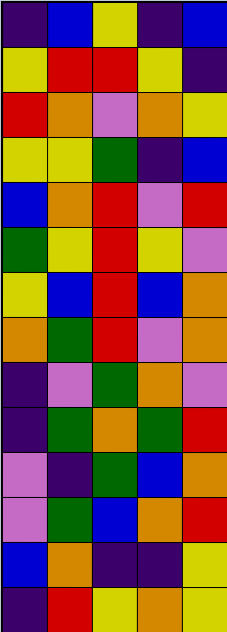[["indigo", "blue", "yellow", "indigo", "blue"], ["yellow", "red", "red", "yellow", "indigo"], ["red", "orange", "violet", "orange", "yellow"], ["yellow", "yellow", "green", "indigo", "blue"], ["blue", "orange", "red", "violet", "red"], ["green", "yellow", "red", "yellow", "violet"], ["yellow", "blue", "red", "blue", "orange"], ["orange", "green", "red", "violet", "orange"], ["indigo", "violet", "green", "orange", "violet"], ["indigo", "green", "orange", "green", "red"], ["violet", "indigo", "green", "blue", "orange"], ["violet", "green", "blue", "orange", "red"], ["blue", "orange", "indigo", "indigo", "yellow"], ["indigo", "red", "yellow", "orange", "yellow"]]